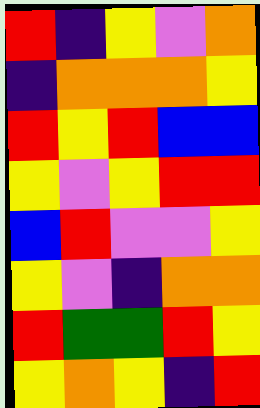[["red", "indigo", "yellow", "violet", "orange"], ["indigo", "orange", "orange", "orange", "yellow"], ["red", "yellow", "red", "blue", "blue"], ["yellow", "violet", "yellow", "red", "red"], ["blue", "red", "violet", "violet", "yellow"], ["yellow", "violet", "indigo", "orange", "orange"], ["red", "green", "green", "red", "yellow"], ["yellow", "orange", "yellow", "indigo", "red"]]